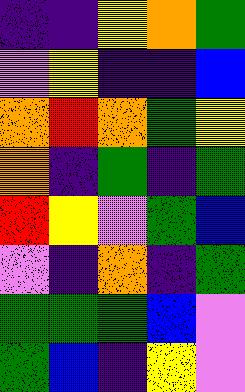[["indigo", "indigo", "yellow", "orange", "green"], ["violet", "yellow", "indigo", "indigo", "blue"], ["orange", "red", "orange", "green", "yellow"], ["orange", "indigo", "green", "indigo", "green"], ["red", "yellow", "violet", "green", "blue"], ["violet", "indigo", "orange", "indigo", "green"], ["green", "green", "green", "blue", "violet"], ["green", "blue", "indigo", "yellow", "violet"]]